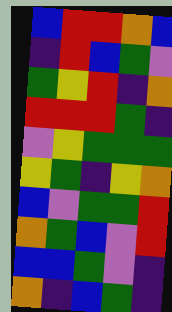[["blue", "red", "red", "orange", "blue"], ["indigo", "red", "blue", "green", "violet"], ["green", "yellow", "red", "indigo", "orange"], ["red", "red", "red", "green", "indigo"], ["violet", "yellow", "green", "green", "green"], ["yellow", "green", "indigo", "yellow", "orange"], ["blue", "violet", "green", "green", "red"], ["orange", "green", "blue", "violet", "red"], ["blue", "blue", "green", "violet", "indigo"], ["orange", "indigo", "blue", "green", "indigo"]]